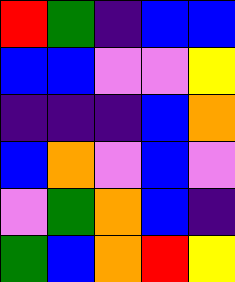[["red", "green", "indigo", "blue", "blue"], ["blue", "blue", "violet", "violet", "yellow"], ["indigo", "indigo", "indigo", "blue", "orange"], ["blue", "orange", "violet", "blue", "violet"], ["violet", "green", "orange", "blue", "indigo"], ["green", "blue", "orange", "red", "yellow"]]